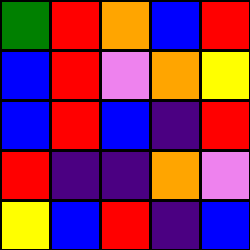[["green", "red", "orange", "blue", "red"], ["blue", "red", "violet", "orange", "yellow"], ["blue", "red", "blue", "indigo", "red"], ["red", "indigo", "indigo", "orange", "violet"], ["yellow", "blue", "red", "indigo", "blue"]]